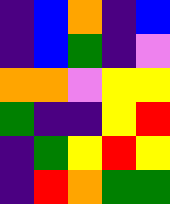[["indigo", "blue", "orange", "indigo", "blue"], ["indigo", "blue", "green", "indigo", "violet"], ["orange", "orange", "violet", "yellow", "yellow"], ["green", "indigo", "indigo", "yellow", "red"], ["indigo", "green", "yellow", "red", "yellow"], ["indigo", "red", "orange", "green", "green"]]